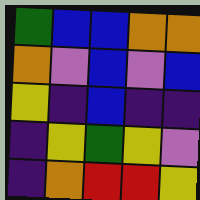[["green", "blue", "blue", "orange", "orange"], ["orange", "violet", "blue", "violet", "blue"], ["yellow", "indigo", "blue", "indigo", "indigo"], ["indigo", "yellow", "green", "yellow", "violet"], ["indigo", "orange", "red", "red", "yellow"]]